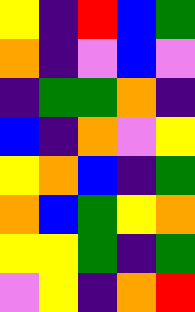[["yellow", "indigo", "red", "blue", "green"], ["orange", "indigo", "violet", "blue", "violet"], ["indigo", "green", "green", "orange", "indigo"], ["blue", "indigo", "orange", "violet", "yellow"], ["yellow", "orange", "blue", "indigo", "green"], ["orange", "blue", "green", "yellow", "orange"], ["yellow", "yellow", "green", "indigo", "green"], ["violet", "yellow", "indigo", "orange", "red"]]